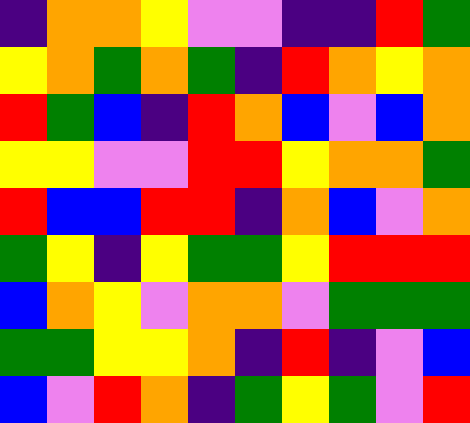[["indigo", "orange", "orange", "yellow", "violet", "violet", "indigo", "indigo", "red", "green"], ["yellow", "orange", "green", "orange", "green", "indigo", "red", "orange", "yellow", "orange"], ["red", "green", "blue", "indigo", "red", "orange", "blue", "violet", "blue", "orange"], ["yellow", "yellow", "violet", "violet", "red", "red", "yellow", "orange", "orange", "green"], ["red", "blue", "blue", "red", "red", "indigo", "orange", "blue", "violet", "orange"], ["green", "yellow", "indigo", "yellow", "green", "green", "yellow", "red", "red", "red"], ["blue", "orange", "yellow", "violet", "orange", "orange", "violet", "green", "green", "green"], ["green", "green", "yellow", "yellow", "orange", "indigo", "red", "indigo", "violet", "blue"], ["blue", "violet", "red", "orange", "indigo", "green", "yellow", "green", "violet", "red"]]